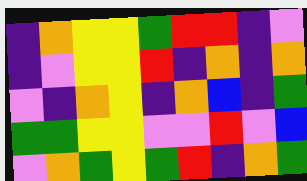[["indigo", "orange", "yellow", "yellow", "green", "red", "red", "indigo", "violet"], ["indigo", "violet", "yellow", "yellow", "red", "indigo", "orange", "indigo", "orange"], ["violet", "indigo", "orange", "yellow", "indigo", "orange", "blue", "indigo", "green"], ["green", "green", "yellow", "yellow", "violet", "violet", "red", "violet", "blue"], ["violet", "orange", "green", "yellow", "green", "red", "indigo", "orange", "green"]]